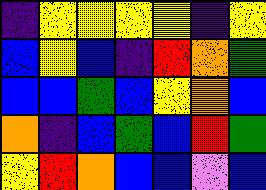[["indigo", "yellow", "yellow", "yellow", "yellow", "indigo", "yellow"], ["blue", "yellow", "blue", "indigo", "red", "orange", "green"], ["blue", "blue", "green", "blue", "yellow", "orange", "blue"], ["orange", "indigo", "blue", "green", "blue", "red", "green"], ["yellow", "red", "orange", "blue", "blue", "violet", "blue"]]